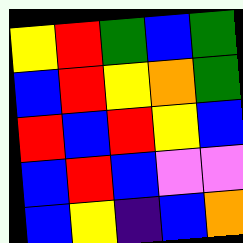[["yellow", "red", "green", "blue", "green"], ["blue", "red", "yellow", "orange", "green"], ["red", "blue", "red", "yellow", "blue"], ["blue", "red", "blue", "violet", "violet"], ["blue", "yellow", "indigo", "blue", "orange"]]